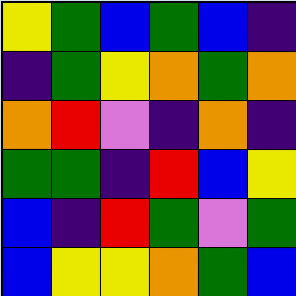[["yellow", "green", "blue", "green", "blue", "indigo"], ["indigo", "green", "yellow", "orange", "green", "orange"], ["orange", "red", "violet", "indigo", "orange", "indigo"], ["green", "green", "indigo", "red", "blue", "yellow"], ["blue", "indigo", "red", "green", "violet", "green"], ["blue", "yellow", "yellow", "orange", "green", "blue"]]